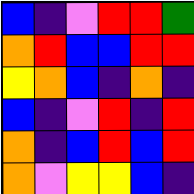[["blue", "indigo", "violet", "red", "red", "green"], ["orange", "red", "blue", "blue", "red", "red"], ["yellow", "orange", "blue", "indigo", "orange", "indigo"], ["blue", "indigo", "violet", "red", "indigo", "red"], ["orange", "indigo", "blue", "red", "blue", "red"], ["orange", "violet", "yellow", "yellow", "blue", "indigo"]]